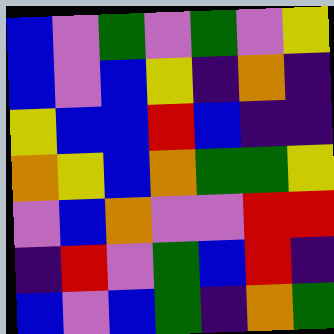[["blue", "violet", "green", "violet", "green", "violet", "yellow"], ["blue", "violet", "blue", "yellow", "indigo", "orange", "indigo"], ["yellow", "blue", "blue", "red", "blue", "indigo", "indigo"], ["orange", "yellow", "blue", "orange", "green", "green", "yellow"], ["violet", "blue", "orange", "violet", "violet", "red", "red"], ["indigo", "red", "violet", "green", "blue", "red", "indigo"], ["blue", "violet", "blue", "green", "indigo", "orange", "green"]]